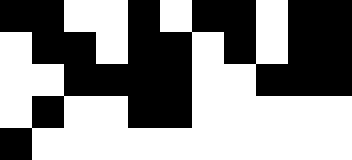[["black", "black", "white", "white", "black", "white", "black", "black", "white", "black", "black"], ["white", "black", "black", "white", "black", "black", "white", "black", "white", "black", "black"], ["white", "white", "black", "black", "black", "black", "white", "white", "black", "black", "black"], ["white", "black", "white", "white", "black", "black", "white", "white", "white", "white", "white"], ["black", "white", "white", "white", "white", "white", "white", "white", "white", "white", "white"]]